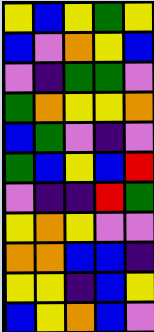[["yellow", "blue", "yellow", "green", "yellow"], ["blue", "violet", "orange", "yellow", "blue"], ["violet", "indigo", "green", "green", "violet"], ["green", "orange", "yellow", "yellow", "orange"], ["blue", "green", "violet", "indigo", "violet"], ["green", "blue", "yellow", "blue", "red"], ["violet", "indigo", "indigo", "red", "green"], ["yellow", "orange", "yellow", "violet", "violet"], ["orange", "orange", "blue", "blue", "indigo"], ["yellow", "yellow", "indigo", "blue", "yellow"], ["blue", "yellow", "orange", "blue", "violet"]]